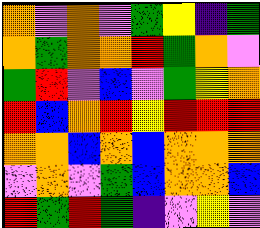[["orange", "violet", "orange", "violet", "green", "yellow", "indigo", "green"], ["orange", "green", "orange", "orange", "red", "green", "orange", "violet"], ["green", "red", "violet", "blue", "violet", "green", "yellow", "orange"], ["red", "blue", "orange", "red", "yellow", "red", "red", "red"], ["orange", "orange", "blue", "orange", "blue", "orange", "orange", "orange"], ["violet", "orange", "violet", "green", "blue", "orange", "orange", "blue"], ["red", "green", "red", "green", "indigo", "violet", "yellow", "violet"]]